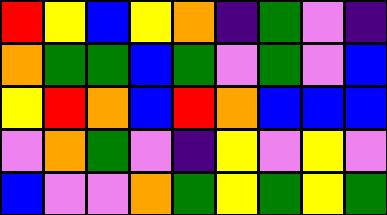[["red", "yellow", "blue", "yellow", "orange", "indigo", "green", "violet", "indigo"], ["orange", "green", "green", "blue", "green", "violet", "green", "violet", "blue"], ["yellow", "red", "orange", "blue", "red", "orange", "blue", "blue", "blue"], ["violet", "orange", "green", "violet", "indigo", "yellow", "violet", "yellow", "violet"], ["blue", "violet", "violet", "orange", "green", "yellow", "green", "yellow", "green"]]